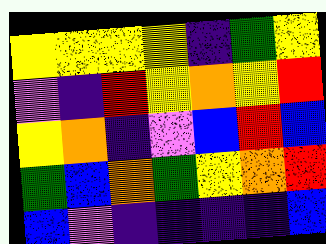[["yellow", "yellow", "yellow", "yellow", "indigo", "green", "yellow"], ["violet", "indigo", "red", "yellow", "orange", "yellow", "red"], ["yellow", "orange", "indigo", "violet", "blue", "red", "blue"], ["green", "blue", "orange", "green", "yellow", "orange", "red"], ["blue", "violet", "indigo", "indigo", "indigo", "indigo", "blue"]]